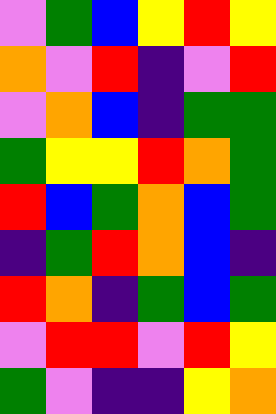[["violet", "green", "blue", "yellow", "red", "yellow"], ["orange", "violet", "red", "indigo", "violet", "red"], ["violet", "orange", "blue", "indigo", "green", "green"], ["green", "yellow", "yellow", "red", "orange", "green"], ["red", "blue", "green", "orange", "blue", "green"], ["indigo", "green", "red", "orange", "blue", "indigo"], ["red", "orange", "indigo", "green", "blue", "green"], ["violet", "red", "red", "violet", "red", "yellow"], ["green", "violet", "indigo", "indigo", "yellow", "orange"]]